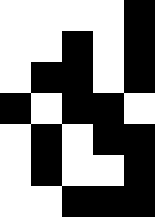[["white", "white", "white", "white", "black"], ["white", "white", "black", "white", "black"], ["white", "black", "black", "white", "black"], ["black", "white", "black", "black", "white"], ["white", "black", "white", "black", "black"], ["white", "black", "white", "white", "black"], ["white", "white", "black", "black", "black"]]